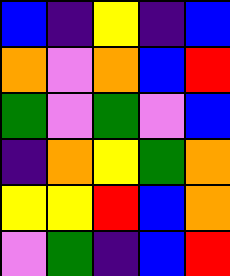[["blue", "indigo", "yellow", "indigo", "blue"], ["orange", "violet", "orange", "blue", "red"], ["green", "violet", "green", "violet", "blue"], ["indigo", "orange", "yellow", "green", "orange"], ["yellow", "yellow", "red", "blue", "orange"], ["violet", "green", "indigo", "blue", "red"]]